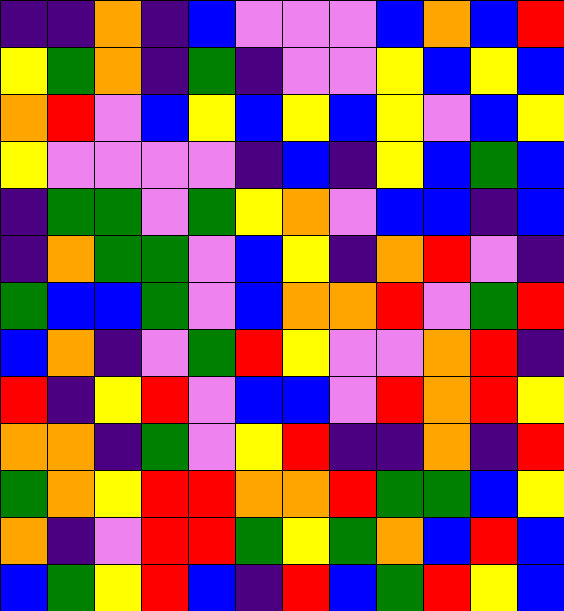[["indigo", "indigo", "orange", "indigo", "blue", "violet", "violet", "violet", "blue", "orange", "blue", "red"], ["yellow", "green", "orange", "indigo", "green", "indigo", "violet", "violet", "yellow", "blue", "yellow", "blue"], ["orange", "red", "violet", "blue", "yellow", "blue", "yellow", "blue", "yellow", "violet", "blue", "yellow"], ["yellow", "violet", "violet", "violet", "violet", "indigo", "blue", "indigo", "yellow", "blue", "green", "blue"], ["indigo", "green", "green", "violet", "green", "yellow", "orange", "violet", "blue", "blue", "indigo", "blue"], ["indigo", "orange", "green", "green", "violet", "blue", "yellow", "indigo", "orange", "red", "violet", "indigo"], ["green", "blue", "blue", "green", "violet", "blue", "orange", "orange", "red", "violet", "green", "red"], ["blue", "orange", "indigo", "violet", "green", "red", "yellow", "violet", "violet", "orange", "red", "indigo"], ["red", "indigo", "yellow", "red", "violet", "blue", "blue", "violet", "red", "orange", "red", "yellow"], ["orange", "orange", "indigo", "green", "violet", "yellow", "red", "indigo", "indigo", "orange", "indigo", "red"], ["green", "orange", "yellow", "red", "red", "orange", "orange", "red", "green", "green", "blue", "yellow"], ["orange", "indigo", "violet", "red", "red", "green", "yellow", "green", "orange", "blue", "red", "blue"], ["blue", "green", "yellow", "red", "blue", "indigo", "red", "blue", "green", "red", "yellow", "blue"]]